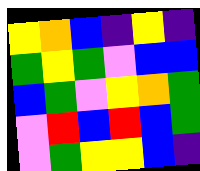[["yellow", "orange", "blue", "indigo", "yellow", "indigo"], ["green", "yellow", "green", "violet", "blue", "blue"], ["blue", "green", "violet", "yellow", "orange", "green"], ["violet", "red", "blue", "red", "blue", "green"], ["violet", "green", "yellow", "yellow", "blue", "indigo"]]